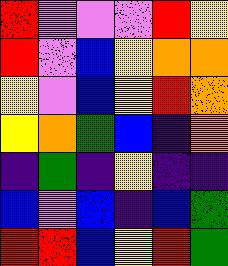[["red", "violet", "violet", "violet", "red", "yellow"], ["red", "violet", "blue", "yellow", "orange", "orange"], ["yellow", "violet", "blue", "yellow", "red", "orange"], ["yellow", "orange", "green", "blue", "indigo", "orange"], ["indigo", "green", "indigo", "yellow", "indigo", "indigo"], ["blue", "violet", "blue", "indigo", "blue", "green"], ["red", "red", "blue", "yellow", "red", "green"]]